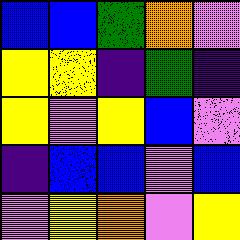[["blue", "blue", "green", "orange", "violet"], ["yellow", "yellow", "indigo", "green", "indigo"], ["yellow", "violet", "yellow", "blue", "violet"], ["indigo", "blue", "blue", "violet", "blue"], ["violet", "yellow", "orange", "violet", "yellow"]]